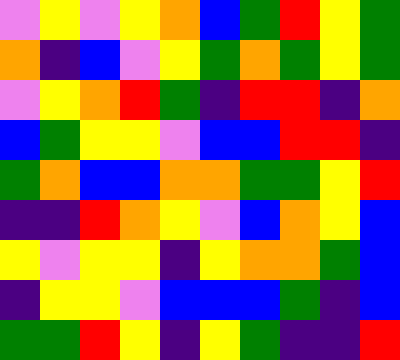[["violet", "yellow", "violet", "yellow", "orange", "blue", "green", "red", "yellow", "green"], ["orange", "indigo", "blue", "violet", "yellow", "green", "orange", "green", "yellow", "green"], ["violet", "yellow", "orange", "red", "green", "indigo", "red", "red", "indigo", "orange"], ["blue", "green", "yellow", "yellow", "violet", "blue", "blue", "red", "red", "indigo"], ["green", "orange", "blue", "blue", "orange", "orange", "green", "green", "yellow", "red"], ["indigo", "indigo", "red", "orange", "yellow", "violet", "blue", "orange", "yellow", "blue"], ["yellow", "violet", "yellow", "yellow", "indigo", "yellow", "orange", "orange", "green", "blue"], ["indigo", "yellow", "yellow", "violet", "blue", "blue", "blue", "green", "indigo", "blue"], ["green", "green", "red", "yellow", "indigo", "yellow", "green", "indigo", "indigo", "red"]]